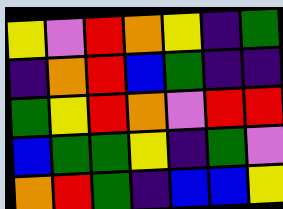[["yellow", "violet", "red", "orange", "yellow", "indigo", "green"], ["indigo", "orange", "red", "blue", "green", "indigo", "indigo"], ["green", "yellow", "red", "orange", "violet", "red", "red"], ["blue", "green", "green", "yellow", "indigo", "green", "violet"], ["orange", "red", "green", "indigo", "blue", "blue", "yellow"]]